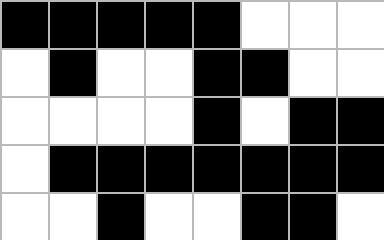[["black", "black", "black", "black", "black", "white", "white", "white"], ["white", "black", "white", "white", "black", "black", "white", "white"], ["white", "white", "white", "white", "black", "white", "black", "black"], ["white", "black", "black", "black", "black", "black", "black", "black"], ["white", "white", "black", "white", "white", "black", "black", "white"]]